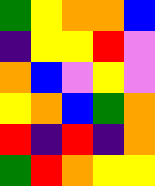[["green", "yellow", "orange", "orange", "blue"], ["indigo", "yellow", "yellow", "red", "violet"], ["orange", "blue", "violet", "yellow", "violet"], ["yellow", "orange", "blue", "green", "orange"], ["red", "indigo", "red", "indigo", "orange"], ["green", "red", "orange", "yellow", "yellow"]]